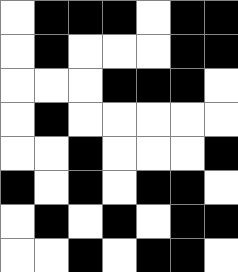[["white", "black", "black", "black", "white", "black", "black"], ["white", "black", "white", "white", "white", "black", "black"], ["white", "white", "white", "black", "black", "black", "white"], ["white", "black", "white", "white", "white", "white", "white"], ["white", "white", "black", "white", "white", "white", "black"], ["black", "white", "black", "white", "black", "black", "white"], ["white", "black", "white", "black", "white", "black", "black"], ["white", "white", "black", "white", "black", "black", "white"]]